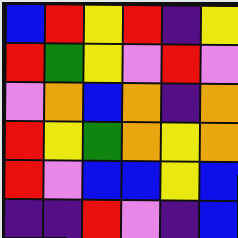[["blue", "red", "yellow", "red", "indigo", "yellow"], ["red", "green", "yellow", "violet", "red", "violet"], ["violet", "orange", "blue", "orange", "indigo", "orange"], ["red", "yellow", "green", "orange", "yellow", "orange"], ["red", "violet", "blue", "blue", "yellow", "blue"], ["indigo", "indigo", "red", "violet", "indigo", "blue"]]